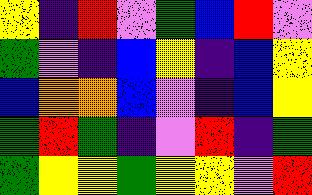[["yellow", "indigo", "red", "violet", "green", "blue", "red", "violet"], ["green", "violet", "indigo", "blue", "yellow", "indigo", "blue", "yellow"], ["blue", "orange", "orange", "blue", "violet", "indigo", "blue", "yellow"], ["green", "red", "green", "indigo", "violet", "red", "indigo", "green"], ["green", "yellow", "yellow", "green", "yellow", "yellow", "violet", "red"]]